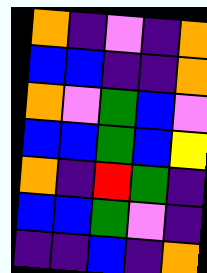[["orange", "indigo", "violet", "indigo", "orange"], ["blue", "blue", "indigo", "indigo", "orange"], ["orange", "violet", "green", "blue", "violet"], ["blue", "blue", "green", "blue", "yellow"], ["orange", "indigo", "red", "green", "indigo"], ["blue", "blue", "green", "violet", "indigo"], ["indigo", "indigo", "blue", "indigo", "orange"]]